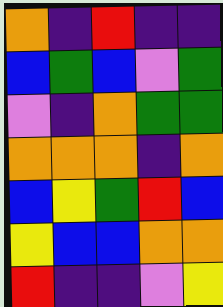[["orange", "indigo", "red", "indigo", "indigo"], ["blue", "green", "blue", "violet", "green"], ["violet", "indigo", "orange", "green", "green"], ["orange", "orange", "orange", "indigo", "orange"], ["blue", "yellow", "green", "red", "blue"], ["yellow", "blue", "blue", "orange", "orange"], ["red", "indigo", "indigo", "violet", "yellow"]]